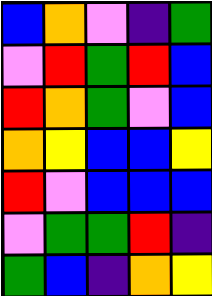[["blue", "orange", "violet", "indigo", "green"], ["violet", "red", "green", "red", "blue"], ["red", "orange", "green", "violet", "blue"], ["orange", "yellow", "blue", "blue", "yellow"], ["red", "violet", "blue", "blue", "blue"], ["violet", "green", "green", "red", "indigo"], ["green", "blue", "indigo", "orange", "yellow"]]